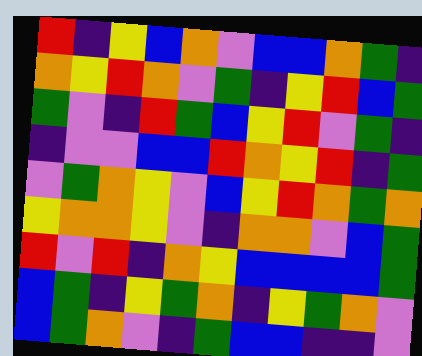[["red", "indigo", "yellow", "blue", "orange", "violet", "blue", "blue", "orange", "green", "indigo"], ["orange", "yellow", "red", "orange", "violet", "green", "indigo", "yellow", "red", "blue", "green"], ["green", "violet", "indigo", "red", "green", "blue", "yellow", "red", "violet", "green", "indigo"], ["indigo", "violet", "violet", "blue", "blue", "red", "orange", "yellow", "red", "indigo", "green"], ["violet", "green", "orange", "yellow", "violet", "blue", "yellow", "red", "orange", "green", "orange"], ["yellow", "orange", "orange", "yellow", "violet", "indigo", "orange", "orange", "violet", "blue", "green"], ["red", "violet", "red", "indigo", "orange", "yellow", "blue", "blue", "blue", "blue", "green"], ["blue", "green", "indigo", "yellow", "green", "orange", "indigo", "yellow", "green", "orange", "violet"], ["blue", "green", "orange", "violet", "indigo", "green", "blue", "blue", "indigo", "indigo", "violet"]]